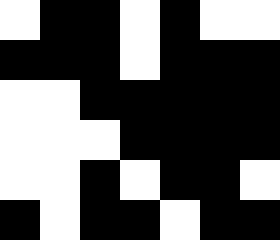[["white", "black", "black", "white", "black", "white", "white"], ["black", "black", "black", "white", "black", "black", "black"], ["white", "white", "black", "black", "black", "black", "black"], ["white", "white", "white", "black", "black", "black", "black"], ["white", "white", "black", "white", "black", "black", "white"], ["black", "white", "black", "black", "white", "black", "black"]]